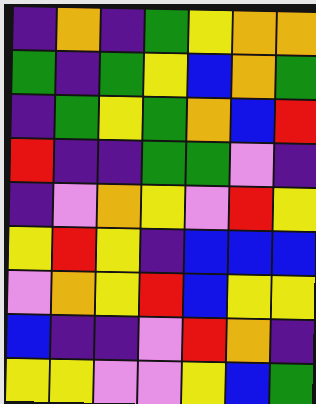[["indigo", "orange", "indigo", "green", "yellow", "orange", "orange"], ["green", "indigo", "green", "yellow", "blue", "orange", "green"], ["indigo", "green", "yellow", "green", "orange", "blue", "red"], ["red", "indigo", "indigo", "green", "green", "violet", "indigo"], ["indigo", "violet", "orange", "yellow", "violet", "red", "yellow"], ["yellow", "red", "yellow", "indigo", "blue", "blue", "blue"], ["violet", "orange", "yellow", "red", "blue", "yellow", "yellow"], ["blue", "indigo", "indigo", "violet", "red", "orange", "indigo"], ["yellow", "yellow", "violet", "violet", "yellow", "blue", "green"]]